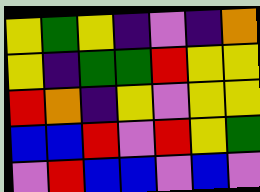[["yellow", "green", "yellow", "indigo", "violet", "indigo", "orange"], ["yellow", "indigo", "green", "green", "red", "yellow", "yellow"], ["red", "orange", "indigo", "yellow", "violet", "yellow", "yellow"], ["blue", "blue", "red", "violet", "red", "yellow", "green"], ["violet", "red", "blue", "blue", "violet", "blue", "violet"]]